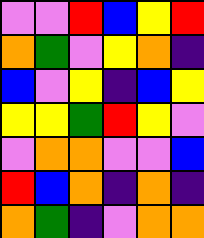[["violet", "violet", "red", "blue", "yellow", "red"], ["orange", "green", "violet", "yellow", "orange", "indigo"], ["blue", "violet", "yellow", "indigo", "blue", "yellow"], ["yellow", "yellow", "green", "red", "yellow", "violet"], ["violet", "orange", "orange", "violet", "violet", "blue"], ["red", "blue", "orange", "indigo", "orange", "indigo"], ["orange", "green", "indigo", "violet", "orange", "orange"]]